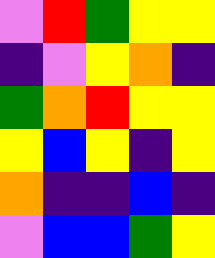[["violet", "red", "green", "yellow", "yellow"], ["indigo", "violet", "yellow", "orange", "indigo"], ["green", "orange", "red", "yellow", "yellow"], ["yellow", "blue", "yellow", "indigo", "yellow"], ["orange", "indigo", "indigo", "blue", "indigo"], ["violet", "blue", "blue", "green", "yellow"]]